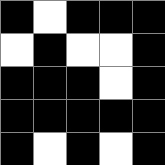[["black", "white", "black", "black", "black"], ["white", "black", "white", "white", "black"], ["black", "black", "black", "white", "black"], ["black", "black", "black", "black", "black"], ["black", "white", "black", "white", "black"]]